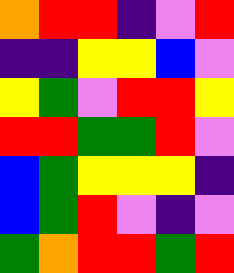[["orange", "red", "red", "indigo", "violet", "red"], ["indigo", "indigo", "yellow", "yellow", "blue", "violet"], ["yellow", "green", "violet", "red", "red", "yellow"], ["red", "red", "green", "green", "red", "violet"], ["blue", "green", "yellow", "yellow", "yellow", "indigo"], ["blue", "green", "red", "violet", "indigo", "violet"], ["green", "orange", "red", "red", "green", "red"]]